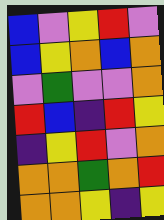[["blue", "violet", "yellow", "red", "violet"], ["blue", "yellow", "orange", "blue", "orange"], ["violet", "green", "violet", "violet", "orange"], ["red", "blue", "indigo", "red", "yellow"], ["indigo", "yellow", "red", "violet", "orange"], ["orange", "orange", "green", "orange", "red"], ["orange", "orange", "yellow", "indigo", "yellow"]]